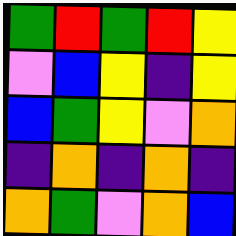[["green", "red", "green", "red", "yellow"], ["violet", "blue", "yellow", "indigo", "yellow"], ["blue", "green", "yellow", "violet", "orange"], ["indigo", "orange", "indigo", "orange", "indigo"], ["orange", "green", "violet", "orange", "blue"]]